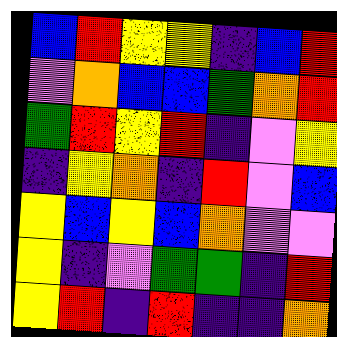[["blue", "red", "yellow", "yellow", "indigo", "blue", "red"], ["violet", "orange", "blue", "blue", "green", "orange", "red"], ["green", "red", "yellow", "red", "indigo", "violet", "yellow"], ["indigo", "yellow", "orange", "indigo", "red", "violet", "blue"], ["yellow", "blue", "yellow", "blue", "orange", "violet", "violet"], ["yellow", "indigo", "violet", "green", "green", "indigo", "red"], ["yellow", "red", "indigo", "red", "indigo", "indigo", "orange"]]